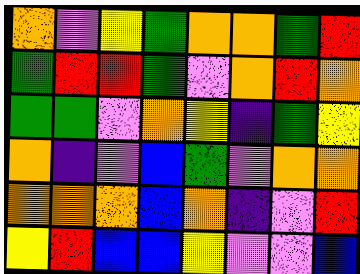[["orange", "violet", "yellow", "green", "orange", "orange", "green", "red"], ["green", "red", "red", "green", "violet", "orange", "red", "orange"], ["green", "green", "violet", "orange", "yellow", "indigo", "green", "yellow"], ["orange", "indigo", "violet", "blue", "green", "violet", "orange", "orange"], ["orange", "orange", "orange", "blue", "orange", "indigo", "violet", "red"], ["yellow", "red", "blue", "blue", "yellow", "violet", "violet", "blue"]]